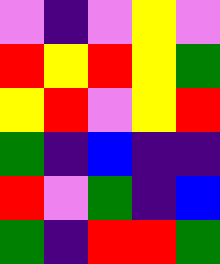[["violet", "indigo", "violet", "yellow", "violet"], ["red", "yellow", "red", "yellow", "green"], ["yellow", "red", "violet", "yellow", "red"], ["green", "indigo", "blue", "indigo", "indigo"], ["red", "violet", "green", "indigo", "blue"], ["green", "indigo", "red", "red", "green"]]